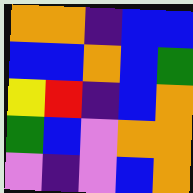[["orange", "orange", "indigo", "blue", "blue"], ["blue", "blue", "orange", "blue", "green"], ["yellow", "red", "indigo", "blue", "orange"], ["green", "blue", "violet", "orange", "orange"], ["violet", "indigo", "violet", "blue", "orange"]]